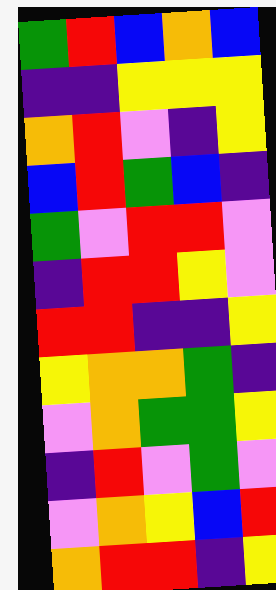[["green", "red", "blue", "orange", "blue"], ["indigo", "indigo", "yellow", "yellow", "yellow"], ["orange", "red", "violet", "indigo", "yellow"], ["blue", "red", "green", "blue", "indigo"], ["green", "violet", "red", "red", "violet"], ["indigo", "red", "red", "yellow", "violet"], ["red", "red", "indigo", "indigo", "yellow"], ["yellow", "orange", "orange", "green", "indigo"], ["violet", "orange", "green", "green", "yellow"], ["indigo", "red", "violet", "green", "violet"], ["violet", "orange", "yellow", "blue", "red"], ["orange", "red", "red", "indigo", "yellow"]]